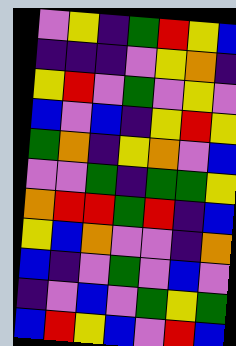[["violet", "yellow", "indigo", "green", "red", "yellow", "blue"], ["indigo", "indigo", "indigo", "violet", "yellow", "orange", "indigo"], ["yellow", "red", "violet", "green", "violet", "yellow", "violet"], ["blue", "violet", "blue", "indigo", "yellow", "red", "yellow"], ["green", "orange", "indigo", "yellow", "orange", "violet", "blue"], ["violet", "violet", "green", "indigo", "green", "green", "yellow"], ["orange", "red", "red", "green", "red", "indigo", "blue"], ["yellow", "blue", "orange", "violet", "violet", "indigo", "orange"], ["blue", "indigo", "violet", "green", "violet", "blue", "violet"], ["indigo", "violet", "blue", "violet", "green", "yellow", "green"], ["blue", "red", "yellow", "blue", "violet", "red", "blue"]]